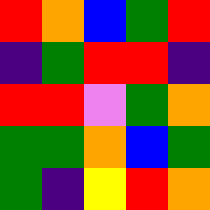[["red", "orange", "blue", "green", "red"], ["indigo", "green", "red", "red", "indigo"], ["red", "red", "violet", "green", "orange"], ["green", "green", "orange", "blue", "green"], ["green", "indigo", "yellow", "red", "orange"]]